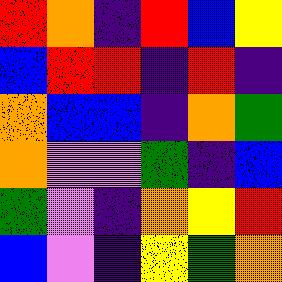[["red", "orange", "indigo", "red", "blue", "yellow"], ["blue", "red", "red", "indigo", "red", "indigo"], ["orange", "blue", "blue", "indigo", "orange", "green"], ["orange", "violet", "violet", "green", "indigo", "blue"], ["green", "violet", "indigo", "orange", "yellow", "red"], ["blue", "violet", "indigo", "yellow", "green", "orange"]]